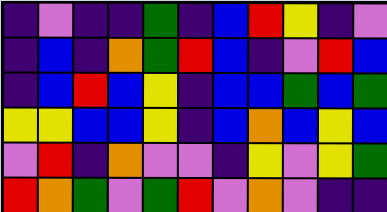[["indigo", "violet", "indigo", "indigo", "green", "indigo", "blue", "red", "yellow", "indigo", "violet"], ["indigo", "blue", "indigo", "orange", "green", "red", "blue", "indigo", "violet", "red", "blue"], ["indigo", "blue", "red", "blue", "yellow", "indigo", "blue", "blue", "green", "blue", "green"], ["yellow", "yellow", "blue", "blue", "yellow", "indigo", "blue", "orange", "blue", "yellow", "blue"], ["violet", "red", "indigo", "orange", "violet", "violet", "indigo", "yellow", "violet", "yellow", "green"], ["red", "orange", "green", "violet", "green", "red", "violet", "orange", "violet", "indigo", "indigo"]]